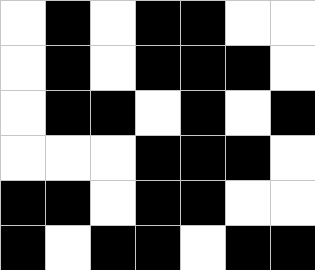[["white", "black", "white", "black", "black", "white", "white"], ["white", "black", "white", "black", "black", "black", "white"], ["white", "black", "black", "white", "black", "white", "black"], ["white", "white", "white", "black", "black", "black", "white"], ["black", "black", "white", "black", "black", "white", "white"], ["black", "white", "black", "black", "white", "black", "black"]]